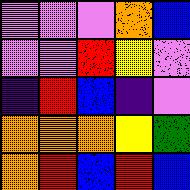[["violet", "violet", "violet", "orange", "blue"], ["violet", "violet", "red", "yellow", "violet"], ["indigo", "red", "blue", "indigo", "violet"], ["orange", "orange", "orange", "yellow", "green"], ["orange", "red", "blue", "red", "blue"]]